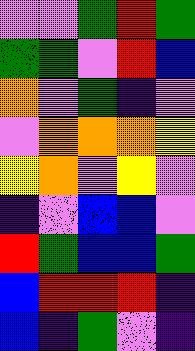[["violet", "violet", "green", "red", "green"], ["green", "green", "violet", "red", "blue"], ["orange", "violet", "green", "indigo", "violet"], ["violet", "orange", "orange", "orange", "yellow"], ["yellow", "orange", "violet", "yellow", "violet"], ["indigo", "violet", "blue", "blue", "violet"], ["red", "green", "blue", "blue", "green"], ["blue", "red", "red", "red", "indigo"], ["blue", "indigo", "green", "violet", "indigo"]]